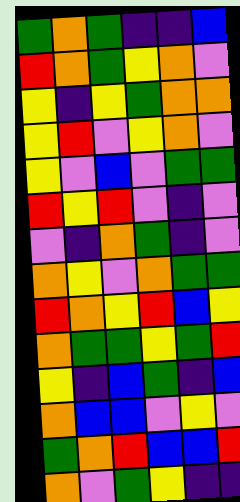[["green", "orange", "green", "indigo", "indigo", "blue"], ["red", "orange", "green", "yellow", "orange", "violet"], ["yellow", "indigo", "yellow", "green", "orange", "orange"], ["yellow", "red", "violet", "yellow", "orange", "violet"], ["yellow", "violet", "blue", "violet", "green", "green"], ["red", "yellow", "red", "violet", "indigo", "violet"], ["violet", "indigo", "orange", "green", "indigo", "violet"], ["orange", "yellow", "violet", "orange", "green", "green"], ["red", "orange", "yellow", "red", "blue", "yellow"], ["orange", "green", "green", "yellow", "green", "red"], ["yellow", "indigo", "blue", "green", "indigo", "blue"], ["orange", "blue", "blue", "violet", "yellow", "violet"], ["green", "orange", "red", "blue", "blue", "red"], ["orange", "violet", "green", "yellow", "indigo", "indigo"]]